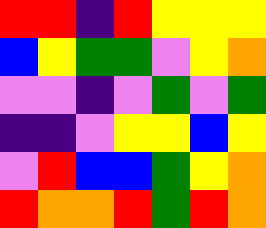[["red", "red", "indigo", "red", "yellow", "yellow", "yellow"], ["blue", "yellow", "green", "green", "violet", "yellow", "orange"], ["violet", "violet", "indigo", "violet", "green", "violet", "green"], ["indigo", "indigo", "violet", "yellow", "yellow", "blue", "yellow"], ["violet", "red", "blue", "blue", "green", "yellow", "orange"], ["red", "orange", "orange", "red", "green", "red", "orange"]]